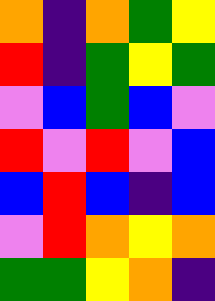[["orange", "indigo", "orange", "green", "yellow"], ["red", "indigo", "green", "yellow", "green"], ["violet", "blue", "green", "blue", "violet"], ["red", "violet", "red", "violet", "blue"], ["blue", "red", "blue", "indigo", "blue"], ["violet", "red", "orange", "yellow", "orange"], ["green", "green", "yellow", "orange", "indigo"]]